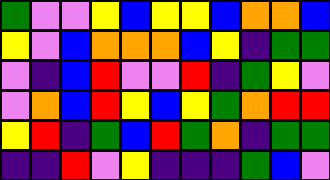[["green", "violet", "violet", "yellow", "blue", "yellow", "yellow", "blue", "orange", "orange", "blue"], ["yellow", "violet", "blue", "orange", "orange", "orange", "blue", "yellow", "indigo", "green", "green"], ["violet", "indigo", "blue", "red", "violet", "violet", "red", "indigo", "green", "yellow", "violet"], ["violet", "orange", "blue", "red", "yellow", "blue", "yellow", "green", "orange", "red", "red"], ["yellow", "red", "indigo", "green", "blue", "red", "green", "orange", "indigo", "green", "green"], ["indigo", "indigo", "red", "violet", "yellow", "indigo", "indigo", "indigo", "green", "blue", "violet"]]